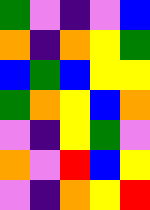[["green", "violet", "indigo", "violet", "blue"], ["orange", "indigo", "orange", "yellow", "green"], ["blue", "green", "blue", "yellow", "yellow"], ["green", "orange", "yellow", "blue", "orange"], ["violet", "indigo", "yellow", "green", "violet"], ["orange", "violet", "red", "blue", "yellow"], ["violet", "indigo", "orange", "yellow", "red"]]